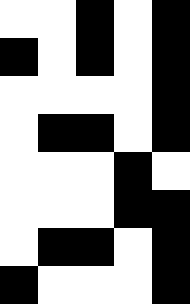[["white", "white", "black", "white", "black"], ["black", "white", "black", "white", "black"], ["white", "white", "white", "white", "black"], ["white", "black", "black", "white", "black"], ["white", "white", "white", "black", "white"], ["white", "white", "white", "black", "black"], ["white", "black", "black", "white", "black"], ["black", "white", "white", "white", "black"]]